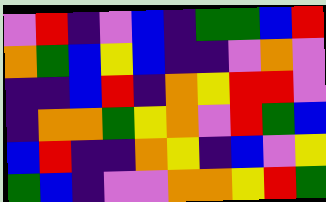[["violet", "red", "indigo", "violet", "blue", "indigo", "green", "green", "blue", "red"], ["orange", "green", "blue", "yellow", "blue", "indigo", "indigo", "violet", "orange", "violet"], ["indigo", "indigo", "blue", "red", "indigo", "orange", "yellow", "red", "red", "violet"], ["indigo", "orange", "orange", "green", "yellow", "orange", "violet", "red", "green", "blue"], ["blue", "red", "indigo", "indigo", "orange", "yellow", "indigo", "blue", "violet", "yellow"], ["green", "blue", "indigo", "violet", "violet", "orange", "orange", "yellow", "red", "green"]]